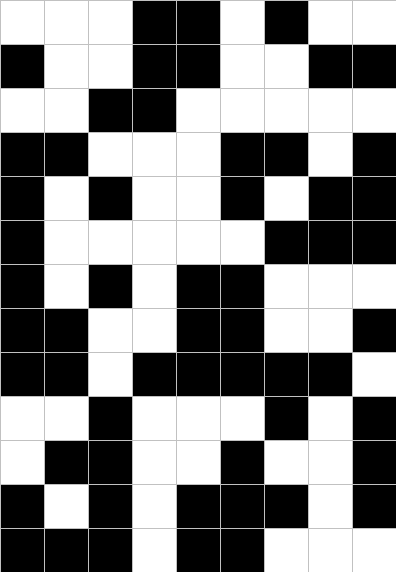[["white", "white", "white", "black", "black", "white", "black", "white", "white"], ["black", "white", "white", "black", "black", "white", "white", "black", "black"], ["white", "white", "black", "black", "white", "white", "white", "white", "white"], ["black", "black", "white", "white", "white", "black", "black", "white", "black"], ["black", "white", "black", "white", "white", "black", "white", "black", "black"], ["black", "white", "white", "white", "white", "white", "black", "black", "black"], ["black", "white", "black", "white", "black", "black", "white", "white", "white"], ["black", "black", "white", "white", "black", "black", "white", "white", "black"], ["black", "black", "white", "black", "black", "black", "black", "black", "white"], ["white", "white", "black", "white", "white", "white", "black", "white", "black"], ["white", "black", "black", "white", "white", "black", "white", "white", "black"], ["black", "white", "black", "white", "black", "black", "black", "white", "black"], ["black", "black", "black", "white", "black", "black", "white", "white", "white"]]